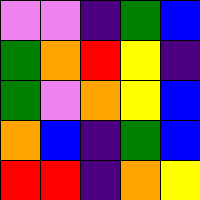[["violet", "violet", "indigo", "green", "blue"], ["green", "orange", "red", "yellow", "indigo"], ["green", "violet", "orange", "yellow", "blue"], ["orange", "blue", "indigo", "green", "blue"], ["red", "red", "indigo", "orange", "yellow"]]